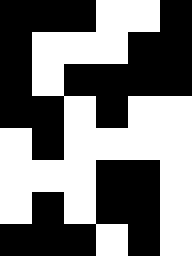[["black", "black", "black", "white", "white", "black"], ["black", "white", "white", "white", "black", "black"], ["black", "white", "black", "black", "black", "black"], ["black", "black", "white", "black", "white", "white"], ["white", "black", "white", "white", "white", "white"], ["white", "white", "white", "black", "black", "white"], ["white", "black", "white", "black", "black", "white"], ["black", "black", "black", "white", "black", "white"]]